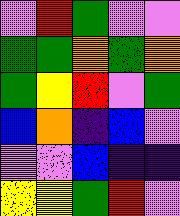[["violet", "red", "green", "violet", "violet"], ["green", "green", "orange", "green", "orange"], ["green", "yellow", "red", "violet", "green"], ["blue", "orange", "indigo", "blue", "violet"], ["violet", "violet", "blue", "indigo", "indigo"], ["yellow", "yellow", "green", "red", "violet"]]